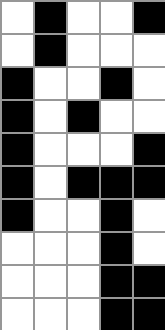[["white", "black", "white", "white", "black"], ["white", "black", "white", "white", "white"], ["black", "white", "white", "black", "white"], ["black", "white", "black", "white", "white"], ["black", "white", "white", "white", "black"], ["black", "white", "black", "black", "black"], ["black", "white", "white", "black", "white"], ["white", "white", "white", "black", "white"], ["white", "white", "white", "black", "black"], ["white", "white", "white", "black", "black"]]